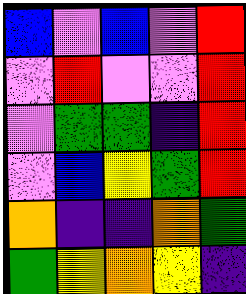[["blue", "violet", "blue", "violet", "red"], ["violet", "red", "violet", "violet", "red"], ["violet", "green", "green", "indigo", "red"], ["violet", "blue", "yellow", "green", "red"], ["orange", "indigo", "indigo", "orange", "green"], ["green", "yellow", "orange", "yellow", "indigo"]]